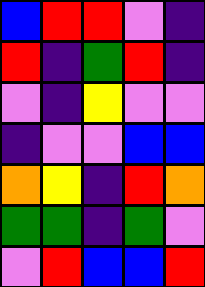[["blue", "red", "red", "violet", "indigo"], ["red", "indigo", "green", "red", "indigo"], ["violet", "indigo", "yellow", "violet", "violet"], ["indigo", "violet", "violet", "blue", "blue"], ["orange", "yellow", "indigo", "red", "orange"], ["green", "green", "indigo", "green", "violet"], ["violet", "red", "blue", "blue", "red"]]